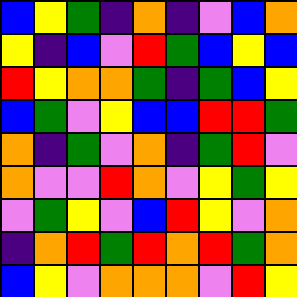[["blue", "yellow", "green", "indigo", "orange", "indigo", "violet", "blue", "orange"], ["yellow", "indigo", "blue", "violet", "red", "green", "blue", "yellow", "blue"], ["red", "yellow", "orange", "orange", "green", "indigo", "green", "blue", "yellow"], ["blue", "green", "violet", "yellow", "blue", "blue", "red", "red", "green"], ["orange", "indigo", "green", "violet", "orange", "indigo", "green", "red", "violet"], ["orange", "violet", "violet", "red", "orange", "violet", "yellow", "green", "yellow"], ["violet", "green", "yellow", "violet", "blue", "red", "yellow", "violet", "orange"], ["indigo", "orange", "red", "green", "red", "orange", "red", "green", "orange"], ["blue", "yellow", "violet", "orange", "orange", "orange", "violet", "red", "yellow"]]